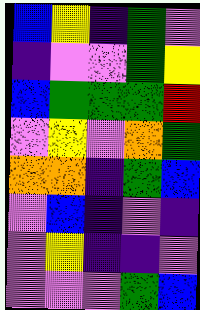[["blue", "yellow", "indigo", "green", "violet"], ["indigo", "violet", "violet", "green", "yellow"], ["blue", "green", "green", "green", "red"], ["violet", "yellow", "violet", "orange", "green"], ["orange", "orange", "indigo", "green", "blue"], ["violet", "blue", "indigo", "violet", "indigo"], ["violet", "yellow", "indigo", "indigo", "violet"], ["violet", "violet", "violet", "green", "blue"]]